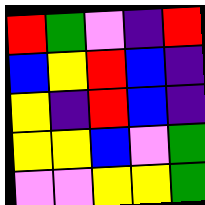[["red", "green", "violet", "indigo", "red"], ["blue", "yellow", "red", "blue", "indigo"], ["yellow", "indigo", "red", "blue", "indigo"], ["yellow", "yellow", "blue", "violet", "green"], ["violet", "violet", "yellow", "yellow", "green"]]